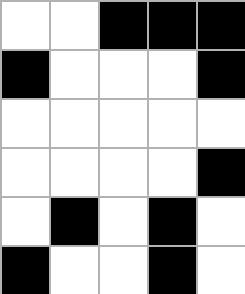[["white", "white", "black", "black", "black"], ["black", "white", "white", "white", "black"], ["white", "white", "white", "white", "white"], ["white", "white", "white", "white", "black"], ["white", "black", "white", "black", "white"], ["black", "white", "white", "black", "white"]]